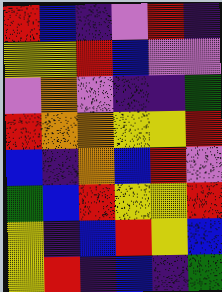[["red", "blue", "indigo", "violet", "red", "indigo"], ["yellow", "yellow", "red", "blue", "violet", "violet"], ["violet", "orange", "violet", "indigo", "indigo", "green"], ["red", "orange", "orange", "yellow", "yellow", "red"], ["blue", "indigo", "orange", "blue", "red", "violet"], ["green", "blue", "red", "yellow", "yellow", "red"], ["yellow", "indigo", "blue", "red", "yellow", "blue"], ["yellow", "red", "indigo", "blue", "indigo", "green"]]